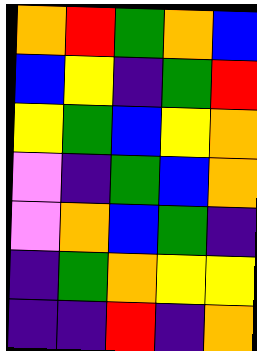[["orange", "red", "green", "orange", "blue"], ["blue", "yellow", "indigo", "green", "red"], ["yellow", "green", "blue", "yellow", "orange"], ["violet", "indigo", "green", "blue", "orange"], ["violet", "orange", "blue", "green", "indigo"], ["indigo", "green", "orange", "yellow", "yellow"], ["indigo", "indigo", "red", "indigo", "orange"]]